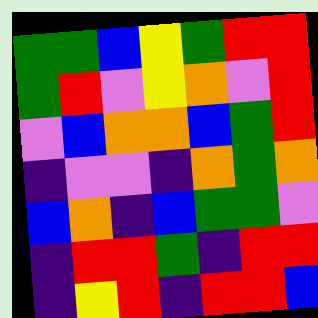[["green", "green", "blue", "yellow", "green", "red", "red"], ["green", "red", "violet", "yellow", "orange", "violet", "red"], ["violet", "blue", "orange", "orange", "blue", "green", "red"], ["indigo", "violet", "violet", "indigo", "orange", "green", "orange"], ["blue", "orange", "indigo", "blue", "green", "green", "violet"], ["indigo", "red", "red", "green", "indigo", "red", "red"], ["indigo", "yellow", "red", "indigo", "red", "red", "blue"]]